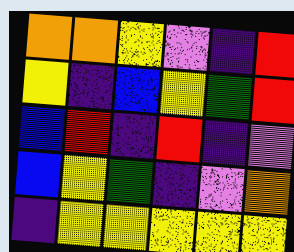[["orange", "orange", "yellow", "violet", "indigo", "red"], ["yellow", "indigo", "blue", "yellow", "green", "red"], ["blue", "red", "indigo", "red", "indigo", "violet"], ["blue", "yellow", "green", "indigo", "violet", "orange"], ["indigo", "yellow", "yellow", "yellow", "yellow", "yellow"]]